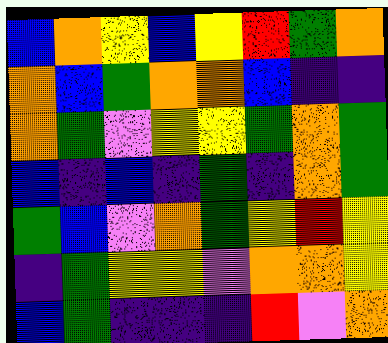[["blue", "orange", "yellow", "blue", "yellow", "red", "green", "orange"], ["orange", "blue", "green", "orange", "orange", "blue", "indigo", "indigo"], ["orange", "green", "violet", "yellow", "yellow", "green", "orange", "green"], ["blue", "indigo", "blue", "indigo", "green", "indigo", "orange", "green"], ["green", "blue", "violet", "orange", "green", "yellow", "red", "yellow"], ["indigo", "green", "yellow", "yellow", "violet", "orange", "orange", "yellow"], ["blue", "green", "indigo", "indigo", "indigo", "red", "violet", "orange"]]